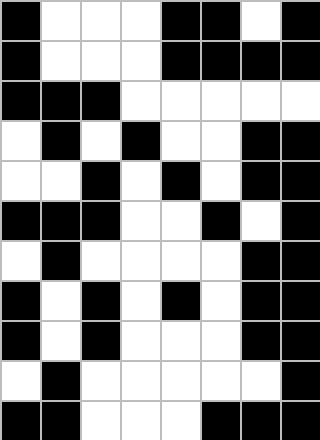[["black", "white", "white", "white", "black", "black", "white", "black"], ["black", "white", "white", "white", "black", "black", "black", "black"], ["black", "black", "black", "white", "white", "white", "white", "white"], ["white", "black", "white", "black", "white", "white", "black", "black"], ["white", "white", "black", "white", "black", "white", "black", "black"], ["black", "black", "black", "white", "white", "black", "white", "black"], ["white", "black", "white", "white", "white", "white", "black", "black"], ["black", "white", "black", "white", "black", "white", "black", "black"], ["black", "white", "black", "white", "white", "white", "black", "black"], ["white", "black", "white", "white", "white", "white", "white", "black"], ["black", "black", "white", "white", "white", "black", "black", "black"]]